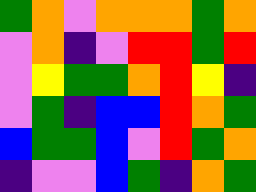[["green", "orange", "violet", "orange", "orange", "orange", "green", "orange"], ["violet", "orange", "indigo", "violet", "red", "red", "green", "red"], ["violet", "yellow", "green", "green", "orange", "red", "yellow", "indigo"], ["violet", "green", "indigo", "blue", "blue", "red", "orange", "green"], ["blue", "green", "green", "blue", "violet", "red", "green", "orange"], ["indigo", "violet", "violet", "blue", "green", "indigo", "orange", "green"]]